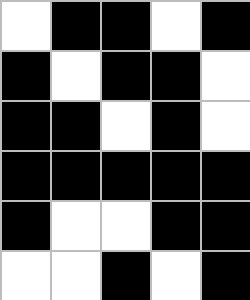[["white", "black", "black", "white", "black"], ["black", "white", "black", "black", "white"], ["black", "black", "white", "black", "white"], ["black", "black", "black", "black", "black"], ["black", "white", "white", "black", "black"], ["white", "white", "black", "white", "black"]]